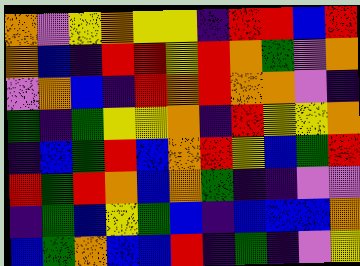[["orange", "violet", "yellow", "orange", "yellow", "yellow", "indigo", "red", "red", "blue", "red"], ["orange", "blue", "indigo", "red", "red", "yellow", "red", "orange", "green", "violet", "orange"], ["violet", "orange", "blue", "indigo", "red", "orange", "red", "orange", "orange", "violet", "indigo"], ["green", "indigo", "green", "yellow", "yellow", "orange", "indigo", "red", "yellow", "yellow", "orange"], ["indigo", "blue", "green", "red", "blue", "orange", "red", "yellow", "blue", "green", "red"], ["red", "green", "red", "orange", "blue", "orange", "green", "indigo", "indigo", "violet", "violet"], ["indigo", "green", "blue", "yellow", "green", "blue", "indigo", "blue", "blue", "blue", "orange"], ["blue", "green", "orange", "blue", "blue", "red", "indigo", "green", "indigo", "violet", "yellow"]]